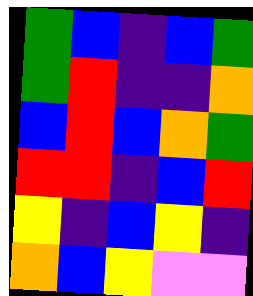[["green", "blue", "indigo", "blue", "green"], ["green", "red", "indigo", "indigo", "orange"], ["blue", "red", "blue", "orange", "green"], ["red", "red", "indigo", "blue", "red"], ["yellow", "indigo", "blue", "yellow", "indigo"], ["orange", "blue", "yellow", "violet", "violet"]]